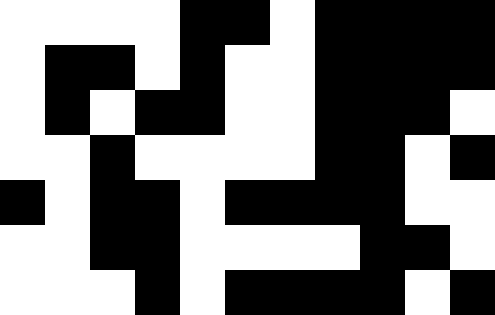[["white", "white", "white", "white", "black", "black", "white", "black", "black", "black", "black"], ["white", "black", "black", "white", "black", "white", "white", "black", "black", "black", "black"], ["white", "black", "white", "black", "black", "white", "white", "black", "black", "black", "white"], ["white", "white", "black", "white", "white", "white", "white", "black", "black", "white", "black"], ["black", "white", "black", "black", "white", "black", "black", "black", "black", "white", "white"], ["white", "white", "black", "black", "white", "white", "white", "white", "black", "black", "white"], ["white", "white", "white", "black", "white", "black", "black", "black", "black", "white", "black"]]